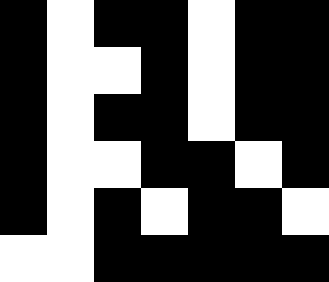[["black", "white", "black", "black", "white", "black", "black"], ["black", "white", "white", "black", "white", "black", "black"], ["black", "white", "black", "black", "white", "black", "black"], ["black", "white", "white", "black", "black", "white", "black"], ["black", "white", "black", "white", "black", "black", "white"], ["white", "white", "black", "black", "black", "black", "black"]]